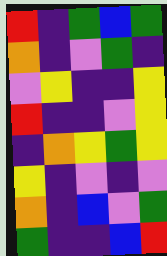[["red", "indigo", "green", "blue", "green"], ["orange", "indigo", "violet", "green", "indigo"], ["violet", "yellow", "indigo", "indigo", "yellow"], ["red", "indigo", "indigo", "violet", "yellow"], ["indigo", "orange", "yellow", "green", "yellow"], ["yellow", "indigo", "violet", "indigo", "violet"], ["orange", "indigo", "blue", "violet", "green"], ["green", "indigo", "indigo", "blue", "red"]]